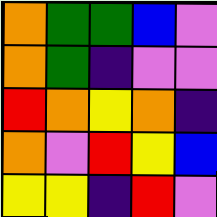[["orange", "green", "green", "blue", "violet"], ["orange", "green", "indigo", "violet", "violet"], ["red", "orange", "yellow", "orange", "indigo"], ["orange", "violet", "red", "yellow", "blue"], ["yellow", "yellow", "indigo", "red", "violet"]]